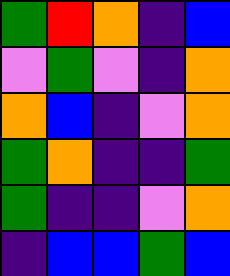[["green", "red", "orange", "indigo", "blue"], ["violet", "green", "violet", "indigo", "orange"], ["orange", "blue", "indigo", "violet", "orange"], ["green", "orange", "indigo", "indigo", "green"], ["green", "indigo", "indigo", "violet", "orange"], ["indigo", "blue", "blue", "green", "blue"]]